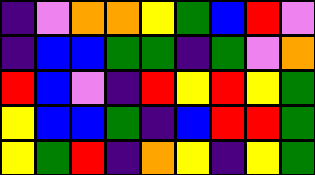[["indigo", "violet", "orange", "orange", "yellow", "green", "blue", "red", "violet"], ["indigo", "blue", "blue", "green", "green", "indigo", "green", "violet", "orange"], ["red", "blue", "violet", "indigo", "red", "yellow", "red", "yellow", "green"], ["yellow", "blue", "blue", "green", "indigo", "blue", "red", "red", "green"], ["yellow", "green", "red", "indigo", "orange", "yellow", "indigo", "yellow", "green"]]